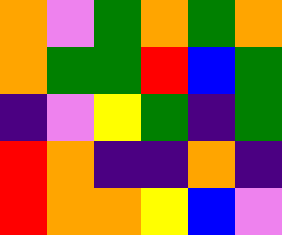[["orange", "violet", "green", "orange", "green", "orange"], ["orange", "green", "green", "red", "blue", "green"], ["indigo", "violet", "yellow", "green", "indigo", "green"], ["red", "orange", "indigo", "indigo", "orange", "indigo"], ["red", "orange", "orange", "yellow", "blue", "violet"]]